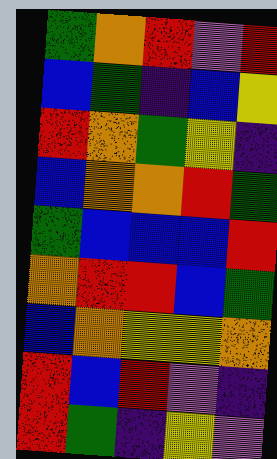[["green", "orange", "red", "violet", "red"], ["blue", "green", "indigo", "blue", "yellow"], ["red", "orange", "green", "yellow", "indigo"], ["blue", "orange", "orange", "red", "green"], ["green", "blue", "blue", "blue", "red"], ["orange", "red", "red", "blue", "green"], ["blue", "orange", "yellow", "yellow", "orange"], ["red", "blue", "red", "violet", "indigo"], ["red", "green", "indigo", "yellow", "violet"]]